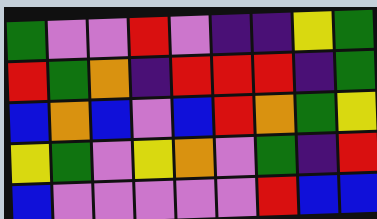[["green", "violet", "violet", "red", "violet", "indigo", "indigo", "yellow", "green"], ["red", "green", "orange", "indigo", "red", "red", "red", "indigo", "green"], ["blue", "orange", "blue", "violet", "blue", "red", "orange", "green", "yellow"], ["yellow", "green", "violet", "yellow", "orange", "violet", "green", "indigo", "red"], ["blue", "violet", "violet", "violet", "violet", "violet", "red", "blue", "blue"]]